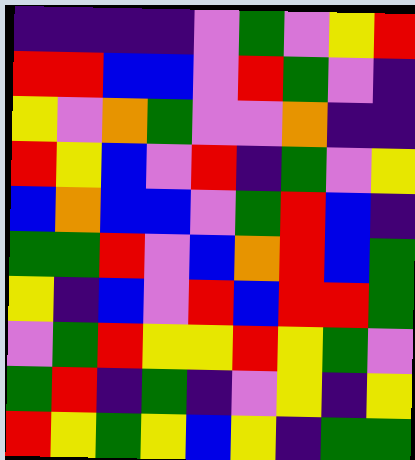[["indigo", "indigo", "indigo", "indigo", "violet", "green", "violet", "yellow", "red"], ["red", "red", "blue", "blue", "violet", "red", "green", "violet", "indigo"], ["yellow", "violet", "orange", "green", "violet", "violet", "orange", "indigo", "indigo"], ["red", "yellow", "blue", "violet", "red", "indigo", "green", "violet", "yellow"], ["blue", "orange", "blue", "blue", "violet", "green", "red", "blue", "indigo"], ["green", "green", "red", "violet", "blue", "orange", "red", "blue", "green"], ["yellow", "indigo", "blue", "violet", "red", "blue", "red", "red", "green"], ["violet", "green", "red", "yellow", "yellow", "red", "yellow", "green", "violet"], ["green", "red", "indigo", "green", "indigo", "violet", "yellow", "indigo", "yellow"], ["red", "yellow", "green", "yellow", "blue", "yellow", "indigo", "green", "green"]]